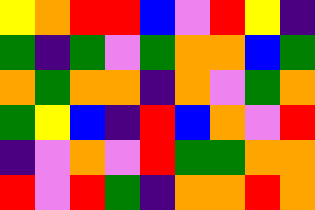[["yellow", "orange", "red", "red", "blue", "violet", "red", "yellow", "indigo"], ["green", "indigo", "green", "violet", "green", "orange", "orange", "blue", "green"], ["orange", "green", "orange", "orange", "indigo", "orange", "violet", "green", "orange"], ["green", "yellow", "blue", "indigo", "red", "blue", "orange", "violet", "red"], ["indigo", "violet", "orange", "violet", "red", "green", "green", "orange", "orange"], ["red", "violet", "red", "green", "indigo", "orange", "orange", "red", "orange"]]